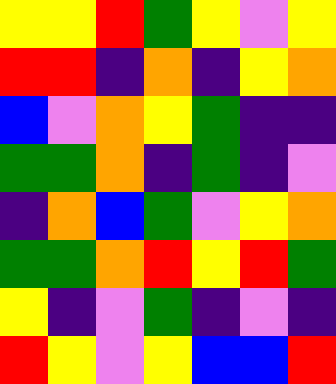[["yellow", "yellow", "red", "green", "yellow", "violet", "yellow"], ["red", "red", "indigo", "orange", "indigo", "yellow", "orange"], ["blue", "violet", "orange", "yellow", "green", "indigo", "indigo"], ["green", "green", "orange", "indigo", "green", "indigo", "violet"], ["indigo", "orange", "blue", "green", "violet", "yellow", "orange"], ["green", "green", "orange", "red", "yellow", "red", "green"], ["yellow", "indigo", "violet", "green", "indigo", "violet", "indigo"], ["red", "yellow", "violet", "yellow", "blue", "blue", "red"]]